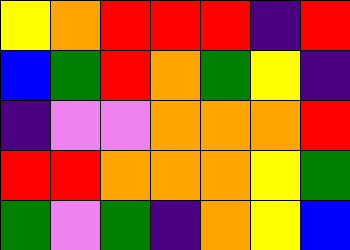[["yellow", "orange", "red", "red", "red", "indigo", "red"], ["blue", "green", "red", "orange", "green", "yellow", "indigo"], ["indigo", "violet", "violet", "orange", "orange", "orange", "red"], ["red", "red", "orange", "orange", "orange", "yellow", "green"], ["green", "violet", "green", "indigo", "orange", "yellow", "blue"]]